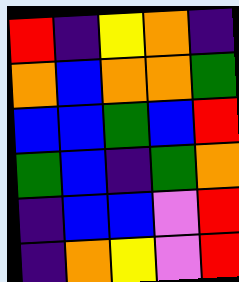[["red", "indigo", "yellow", "orange", "indigo"], ["orange", "blue", "orange", "orange", "green"], ["blue", "blue", "green", "blue", "red"], ["green", "blue", "indigo", "green", "orange"], ["indigo", "blue", "blue", "violet", "red"], ["indigo", "orange", "yellow", "violet", "red"]]